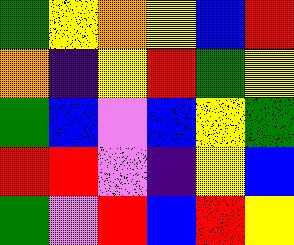[["green", "yellow", "orange", "yellow", "blue", "red"], ["orange", "indigo", "yellow", "red", "green", "yellow"], ["green", "blue", "violet", "blue", "yellow", "green"], ["red", "red", "violet", "indigo", "yellow", "blue"], ["green", "violet", "red", "blue", "red", "yellow"]]